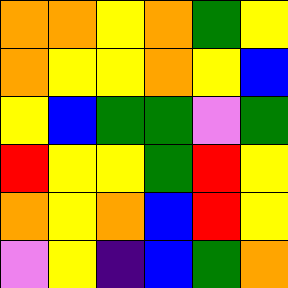[["orange", "orange", "yellow", "orange", "green", "yellow"], ["orange", "yellow", "yellow", "orange", "yellow", "blue"], ["yellow", "blue", "green", "green", "violet", "green"], ["red", "yellow", "yellow", "green", "red", "yellow"], ["orange", "yellow", "orange", "blue", "red", "yellow"], ["violet", "yellow", "indigo", "blue", "green", "orange"]]